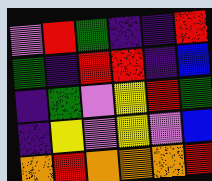[["violet", "red", "green", "indigo", "indigo", "red"], ["green", "indigo", "red", "red", "indigo", "blue"], ["indigo", "green", "violet", "yellow", "red", "green"], ["indigo", "yellow", "violet", "yellow", "violet", "blue"], ["orange", "red", "orange", "orange", "orange", "red"]]